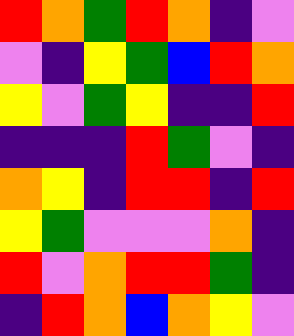[["red", "orange", "green", "red", "orange", "indigo", "violet"], ["violet", "indigo", "yellow", "green", "blue", "red", "orange"], ["yellow", "violet", "green", "yellow", "indigo", "indigo", "red"], ["indigo", "indigo", "indigo", "red", "green", "violet", "indigo"], ["orange", "yellow", "indigo", "red", "red", "indigo", "red"], ["yellow", "green", "violet", "violet", "violet", "orange", "indigo"], ["red", "violet", "orange", "red", "red", "green", "indigo"], ["indigo", "red", "orange", "blue", "orange", "yellow", "violet"]]